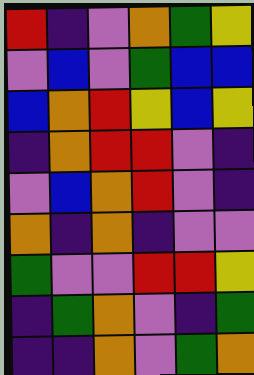[["red", "indigo", "violet", "orange", "green", "yellow"], ["violet", "blue", "violet", "green", "blue", "blue"], ["blue", "orange", "red", "yellow", "blue", "yellow"], ["indigo", "orange", "red", "red", "violet", "indigo"], ["violet", "blue", "orange", "red", "violet", "indigo"], ["orange", "indigo", "orange", "indigo", "violet", "violet"], ["green", "violet", "violet", "red", "red", "yellow"], ["indigo", "green", "orange", "violet", "indigo", "green"], ["indigo", "indigo", "orange", "violet", "green", "orange"]]